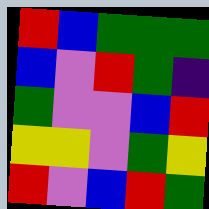[["red", "blue", "green", "green", "green"], ["blue", "violet", "red", "green", "indigo"], ["green", "violet", "violet", "blue", "red"], ["yellow", "yellow", "violet", "green", "yellow"], ["red", "violet", "blue", "red", "green"]]